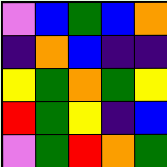[["violet", "blue", "green", "blue", "orange"], ["indigo", "orange", "blue", "indigo", "indigo"], ["yellow", "green", "orange", "green", "yellow"], ["red", "green", "yellow", "indigo", "blue"], ["violet", "green", "red", "orange", "green"]]